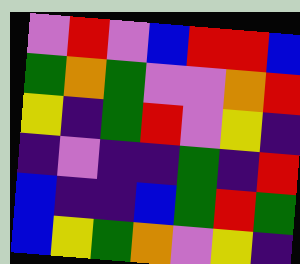[["violet", "red", "violet", "blue", "red", "red", "blue"], ["green", "orange", "green", "violet", "violet", "orange", "red"], ["yellow", "indigo", "green", "red", "violet", "yellow", "indigo"], ["indigo", "violet", "indigo", "indigo", "green", "indigo", "red"], ["blue", "indigo", "indigo", "blue", "green", "red", "green"], ["blue", "yellow", "green", "orange", "violet", "yellow", "indigo"]]